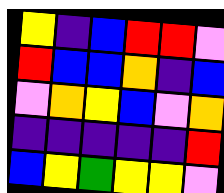[["yellow", "indigo", "blue", "red", "red", "violet"], ["red", "blue", "blue", "orange", "indigo", "blue"], ["violet", "orange", "yellow", "blue", "violet", "orange"], ["indigo", "indigo", "indigo", "indigo", "indigo", "red"], ["blue", "yellow", "green", "yellow", "yellow", "violet"]]